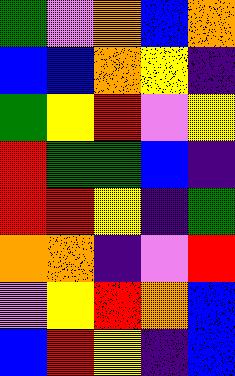[["green", "violet", "orange", "blue", "orange"], ["blue", "blue", "orange", "yellow", "indigo"], ["green", "yellow", "red", "violet", "yellow"], ["red", "green", "green", "blue", "indigo"], ["red", "red", "yellow", "indigo", "green"], ["orange", "orange", "indigo", "violet", "red"], ["violet", "yellow", "red", "orange", "blue"], ["blue", "red", "yellow", "indigo", "blue"]]